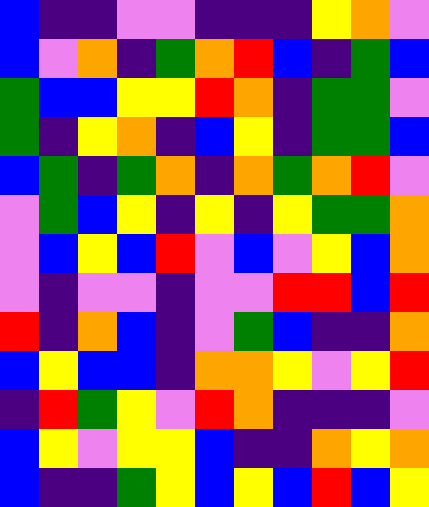[["blue", "indigo", "indigo", "violet", "violet", "indigo", "indigo", "indigo", "yellow", "orange", "violet"], ["blue", "violet", "orange", "indigo", "green", "orange", "red", "blue", "indigo", "green", "blue"], ["green", "blue", "blue", "yellow", "yellow", "red", "orange", "indigo", "green", "green", "violet"], ["green", "indigo", "yellow", "orange", "indigo", "blue", "yellow", "indigo", "green", "green", "blue"], ["blue", "green", "indigo", "green", "orange", "indigo", "orange", "green", "orange", "red", "violet"], ["violet", "green", "blue", "yellow", "indigo", "yellow", "indigo", "yellow", "green", "green", "orange"], ["violet", "blue", "yellow", "blue", "red", "violet", "blue", "violet", "yellow", "blue", "orange"], ["violet", "indigo", "violet", "violet", "indigo", "violet", "violet", "red", "red", "blue", "red"], ["red", "indigo", "orange", "blue", "indigo", "violet", "green", "blue", "indigo", "indigo", "orange"], ["blue", "yellow", "blue", "blue", "indigo", "orange", "orange", "yellow", "violet", "yellow", "red"], ["indigo", "red", "green", "yellow", "violet", "red", "orange", "indigo", "indigo", "indigo", "violet"], ["blue", "yellow", "violet", "yellow", "yellow", "blue", "indigo", "indigo", "orange", "yellow", "orange"], ["blue", "indigo", "indigo", "green", "yellow", "blue", "yellow", "blue", "red", "blue", "yellow"]]